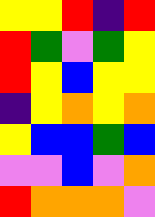[["yellow", "yellow", "red", "indigo", "red"], ["red", "green", "violet", "green", "yellow"], ["red", "yellow", "blue", "yellow", "yellow"], ["indigo", "yellow", "orange", "yellow", "orange"], ["yellow", "blue", "blue", "green", "blue"], ["violet", "violet", "blue", "violet", "orange"], ["red", "orange", "orange", "orange", "violet"]]